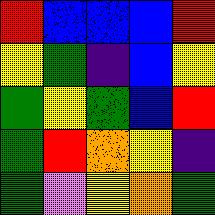[["red", "blue", "blue", "blue", "red"], ["yellow", "green", "indigo", "blue", "yellow"], ["green", "yellow", "green", "blue", "red"], ["green", "red", "orange", "yellow", "indigo"], ["green", "violet", "yellow", "orange", "green"]]